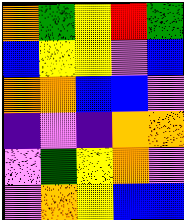[["orange", "green", "yellow", "red", "green"], ["blue", "yellow", "yellow", "violet", "blue"], ["orange", "orange", "blue", "blue", "violet"], ["indigo", "violet", "indigo", "orange", "orange"], ["violet", "green", "yellow", "orange", "violet"], ["violet", "orange", "yellow", "blue", "blue"]]